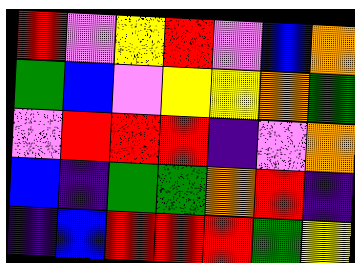[["red", "violet", "yellow", "red", "violet", "blue", "orange"], ["green", "blue", "violet", "yellow", "yellow", "orange", "green"], ["violet", "red", "red", "red", "indigo", "violet", "orange"], ["blue", "indigo", "green", "green", "orange", "red", "indigo"], ["indigo", "blue", "red", "red", "red", "green", "yellow"]]